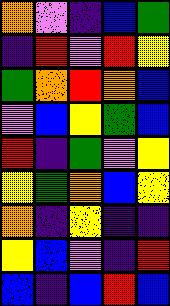[["orange", "violet", "indigo", "blue", "green"], ["indigo", "red", "violet", "red", "yellow"], ["green", "orange", "red", "orange", "blue"], ["violet", "blue", "yellow", "green", "blue"], ["red", "indigo", "green", "violet", "yellow"], ["yellow", "green", "orange", "blue", "yellow"], ["orange", "indigo", "yellow", "indigo", "indigo"], ["yellow", "blue", "violet", "indigo", "red"], ["blue", "indigo", "blue", "red", "blue"]]